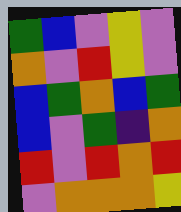[["green", "blue", "violet", "yellow", "violet"], ["orange", "violet", "red", "yellow", "violet"], ["blue", "green", "orange", "blue", "green"], ["blue", "violet", "green", "indigo", "orange"], ["red", "violet", "red", "orange", "red"], ["violet", "orange", "orange", "orange", "yellow"]]